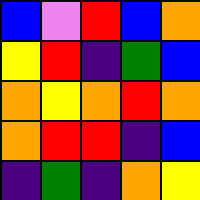[["blue", "violet", "red", "blue", "orange"], ["yellow", "red", "indigo", "green", "blue"], ["orange", "yellow", "orange", "red", "orange"], ["orange", "red", "red", "indigo", "blue"], ["indigo", "green", "indigo", "orange", "yellow"]]